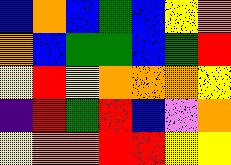[["blue", "orange", "blue", "green", "blue", "yellow", "orange"], ["orange", "blue", "green", "green", "blue", "green", "red"], ["yellow", "red", "yellow", "orange", "orange", "orange", "yellow"], ["indigo", "red", "green", "red", "blue", "violet", "orange"], ["yellow", "orange", "orange", "red", "red", "yellow", "yellow"]]